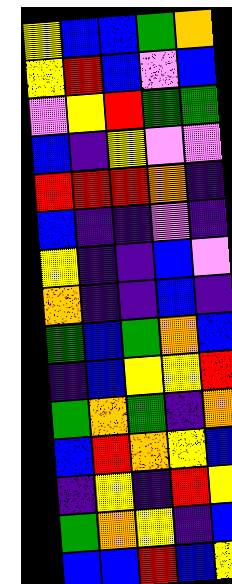[["yellow", "blue", "blue", "green", "orange"], ["yellow", "red", "blue", "violet", "blue"], ["violet", "yellow", "red", "green", "green"], ["blue", "indigo", "yellow", "violet", "violet"], ["red", "red", "red", "orange", "indigo"], ["blue", "indigo", "indigo", "violet", "indigo"], ["yellow", "indigo", "indigo", "blue", "violet"], ["orange", "indigo", "indigo", "blue", "indigo"], ["green", "blue", "green", "orange", "blue"], ["indigo", "blue", "yellow", "yellow", "red"], ["green", "orange", "green", "indigo", "orange"], ["blue", "red", "orange", "yellow", "blue"], ["indigo", "yellow", "indigo", "red", "yellow"], ["green", "orange", "yellow", "indigo", "blue"], ["blue", "blue", "red", "blue", "yellow"]]